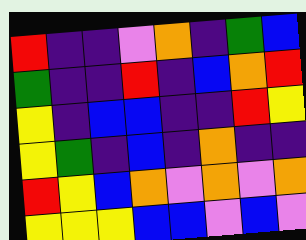[["red", "indigo", "indigo", "violet", "orange", "indigo", "green", "blue"], ["green", "indigo", "indigo", "red", "indigo", "blue", "orange", "red"], ["yellow", "indigo", "blue", "blue", "indigo", "indigo", "red", "yellow"], ["yellow", "green", "indigo", "blue", "indigo", "orange", "indigo", "indigo"], ["red", "yellow", "blue", "orange", "violet", "orange", "violet", "orange"], ["yellow", "yellow", "yellow", "blue", "blue", "violet", "blue", "violet"]]